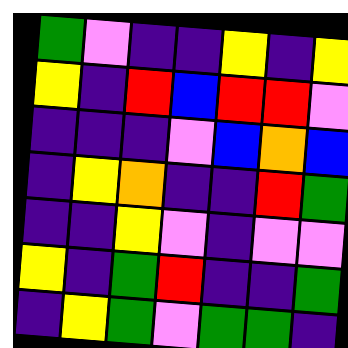[["green", "violet", "indigo", "indigo", "yellow", "indigo", "yellow"], ["yellow", "indigo", "red", "blue", "red", "red", "violet"], ["indigo", "indigo", "indigo", "violet", "blue", "orange", "blue"], ["indigo", "yellow", "orange", "indigo", "indigo", "red", "green"], ["indigo", "indigo", "yellow", "violet", "indigo", "violet", "violet"], ["yellow", "indigo", "green", "red", "indigo", "indigo", "green"], ["indigo", "yellow", "green", "violet", "green", "green", "indigo"]]